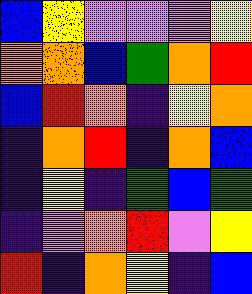[["blue", "yellow", "violet", "violet", "violet", "yellow"], ["orange", "orange", "blue", "green", "orange", "red"], ["blue", "red", "orange", "indigo", "yellow", "orange"], ["indigo", "orange", "red", "indigo", "orange", "blue"], ["indigo", "yellow", "indigo", "green", "blue", "green"], ["indigo", "violet", "orange", "red", "violet", "yellow"], ["red", "indigo", "orange", "yellow", "indigo", "blue"]]